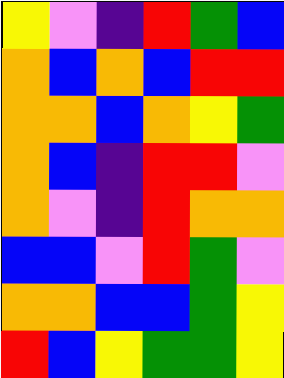[["yellow", "violet", "indigo", "red", "green", "blue"], ["orange", "blue", "orange", "blue", "red", "red"], ["orange", "orange", "blue", "orange", "yellow", "green"], ["orange", "blue", "indigo", "red", "red", "violet"], ["orange", "violet", "indigo", "red", "orange", "orange"], ["blue", "blue", "violet", "red", "green", "violet"], ["orange", "orange", "blue", "blue", "green", "yellow"], ["red", "blue", "yellow", "green", "green", "yellow"]]